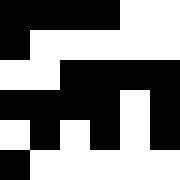[["black", "black", "black", "black", "white", "white"], ["black", "white", "white", "white", "white", "white"], ["white", "white", "black", "black", "black", "black"], ["black", "black", "black", "black", "white", "black"], ["white", "black", "white", "black", "white", "black"], ["black", "white", "white", "white", "white", "white"]]